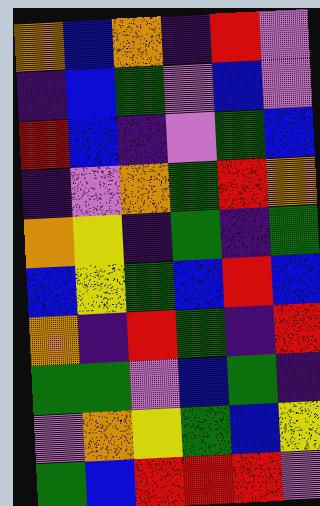[["orange", "blue", "orange", "indigo", "red", "violet"], ["indigo", "blue", "green", "violet", "blue", "violet"], ["red", "blue", "indigo", "violet", "green", "blue"], ["indigo", "violet", "orange", "green", "red", "orange"], ["orange", "yellow", "indigo", "green", "indigo", "green"], ["blue", "yellow", "green", "blue", "red", "blue"], ["orange", "indigo", "red", "green", "indigo", "red"], ["green", "green", "violet", "blue", "green", "indigo"], ["violet", "orange", "yellow", "green", "blue", "yellow"], ["green", "blue", "red", "red", "red", "violet"]]